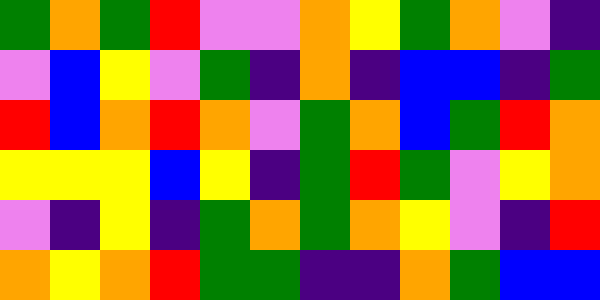[["green", "orange", "green", "red", "violet", "violet", "orange", "yellow", "green", "orange", "violet", "indigo"], ["violet", "blue", "yellow", "violet", "green", "indigo", "orange", "indigo", "blue", "blue", "indigo", "green"], ["red", "blue", "orange", "red", "orange", "violet", "green", "orange", "blue", "green", "red", "orange"], ["yellow", "yellow", "yellow", "blue", "yellow", "indigo", "green", "red", "green", "violet", "yellow", "orange"], ["violet", "indigo", "yellow", "indigo", "green", "orange", "green", "orange", "yellow", "violet", "indigo", "red"], ["orange", "yellow", "orange", "red", "green", "green", "indigo", "indigo", "orange", "green", "blue", "blue"]]